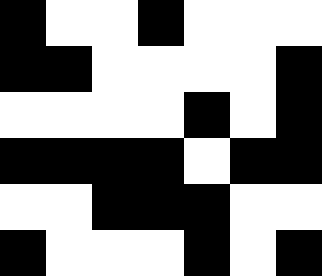[["black", "white", "white", "black", "white", "white", "white"], ["black", "black", "white", "white", "white", "white", "black"], ["white", "white", "white", "white", "black", "white", "black"], ["black", "black", "black", "black", "white", "black", "black"], ["white", "white", "black", "black", "black", "white", "white"], ["black", "white", "white", "white", "black", "white", "black"]]